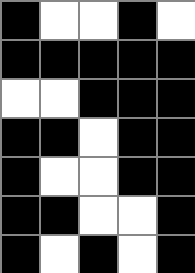[["black", "white", "white", "black", "white"], ["black", "black", "black", "black", "black"], ["white", "white", "black", "black", "black"], ["black", "black", "white", "black", "black"], ["black", "white", "white", "black", "black"], ["black", "black", "white", "white", "black"], ["black", "white", "black", "white", "black"]]